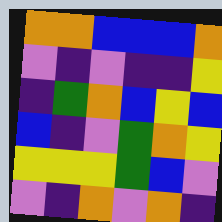[["orange", "orange", "blue", "blue", "blue", "orange"], ["violet", "indigo", "violet", "indigo", "indigo", "yellow"], ["indigo", "green", "orange", "blue", "yellow", "blue"], ["blue", "indigo", "violet", "green", "orange", "yellow"], ["yellow", "yellow", "yellow", "green", "blue", "violet"], ["violet", "indigo", "orange", "violet", "orange", "indigo"]]